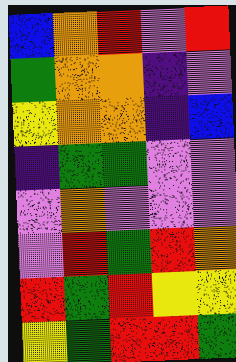[["blue", "orange", "red", "violet", "red"], ["green", "orange", "orange", "indigo", "violet"], ["yellow", "orange", "orange", "indigo", "blue"], ["indigo", "green", "green", "violet", "violet"], ["violet", "orange", "violet", "violet", "violet"], ["violet", "red", "green", "red", "orange"], ["red", "green", "red", "yellow", "yellow"], ["yellow", "green", "red", "red", "green"]]